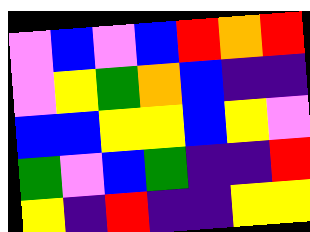[["violet", "blue", "violet", "blue", "red", "orange", "red"], ["violet", "yellow", "green", "orange", "blue", "indigo", "indigo"], ["blue", "blue", "yellow", "yellow", "blue", "yellow", "violet"], ["green", "violet", "blue", "green", "indigo", "indigo", "red"], ["yellow", "indigo", "red", "indigo", "indigo", "yellow", "yellow"]]